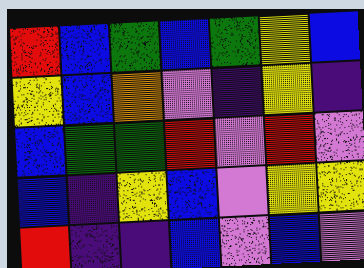[["red", "blue", "green", "blue", "green", "yellow", "blue"], ["yellow", "blue", "orange", "violet", "indigo", "yellow", "indigo"], ["blue", "green", "green", "red", "violet", "red", "violet"], ["blue", "indigo", "yellow", "blue", "violet", "yellow", "yellow"], ["red", "indigo", "indigo", "blue", "violet", "blue", "violet"]]